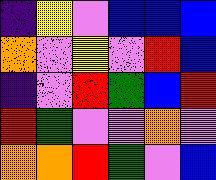[["indigo", "yellow", "violet", "blue", "blue", "blue"], ["orange", "violet", "yellow", "violet", "red", "blue"], ["indigo", "violet", "red", "green", "blue", "red"], ["red", "green", "violet", "violet", "orange", "violet"], ["orange", "orange", "red", "green", "violet", "blue"]]